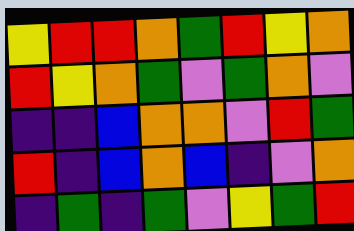[["yellow", "red", "red", "orange", "green", "red", "yellow", "orange"], ["red", "yellow", "orange", "green", "violet", "green", "orange", "violet"], ["indigo", "indigo", "blue", "orange", "orange", "violet", "red", "green"], ["red", "indigo", "blue", "orange", "blue", "indigo", "violet", "orange"], ["indigo", "green", "indigo", "green", "violet", "yellow", "green", "red"]]